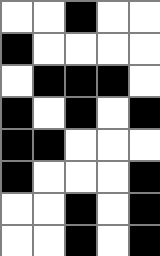[["white", "white", "black", "white", "white"], ["black", "white", "white", "white", "white"], ["white", "black", "black", "black", "white"], ["black", "white", "black", "white", "black"], ["black", "black", "white", "white", "white"], ["black", "white", "white", "white", "black"], ["white", "white", "black", "white", "black"], ["white", "white", "black", "white", "black"]]